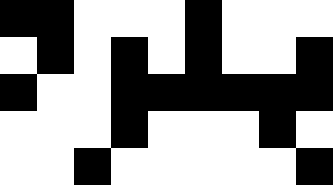[["black", "black", "white", "white", "white", "black", "white", "white", "white"], ["white", "black", "white", "black", "white", "black", "white", "white", "black"], ["black", "white", "white", "black", "black", "black", "black", "black", "black"], ["white", "white", "white", "black", "white", "white", "white", "black", "white"], ["white", "white", "black", "white", "white", "white", "white", "white", "black"]]